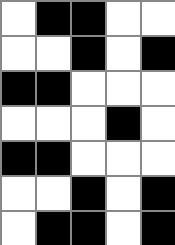[["white", "black", "black", "white", "white"], ["white", "white", "black", "white", "black"], ["black", "black", "white", "white", "white"], ["white", "white", "white", "black", "white"], ["black", "black", "white", "white", "white"], ["white", "white", "black", "white", "black"], ["white", "black", "black", "white", "black"]]